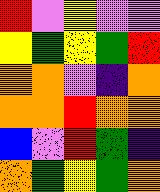[["red", "violet", "yellow", "violet", "violet"], ["yellow", "green", "yellow", "green", "red"], ["orange", "orange", "violet", "indigo", "orange"], ["orange", "orange", "red", "orange", "orange"], ["blue", "violet", "red", "green", "indigo"], ["orange", "green", "yellow", "green", "orange"]]